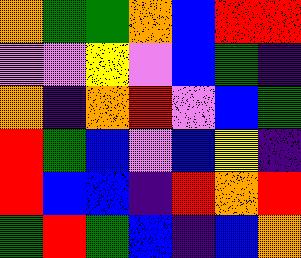[["orange", "green", "green", "orange", "blue", "red", "red"], ["violet", "violet", "yellow", "violet", "blue", "green", "indigo"], ["orange", "indigo", "orange", "red", "violet", "blue", "green"], ["red", "green", "blue", "violet", "blue", "yellow", "indigo"], ["red", "blue", "blue", "indigo", "red", "orange", "red"], ["green", "red", "green", "blue", "indigo", "blue", "orange"]]